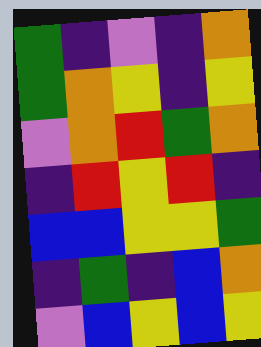[["green", "indigo", "violet", "indigo", "orange"], ["green", "orange", "yellow", "indigo", "yellow"], ["violet", "orange", "red", "green", "orange"], ["indigo", "red", "yellow", "red", "indigo"], ["blue", "blue", "yellow", "yellow", "green"], ["indigo", "green", "indigo", "blue", "orange"], ["violet", "blue", "yellow", "blue", "yellow"]]